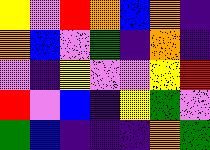[["yellow", "violet", "red", "orange", "blue", "orange", "indigo"], ["orange", "blue", "violet", "green", "indigo", "orange", "indigo"], ["violet", "indigo", "yellow", "violet", "violet", "yellow", "red"], ["red", "violet", "blue", "indigo", "yellow", "green", "violet"], ["green", "blue", "indigo", "indigo", "indigo", "orange", "green"]]